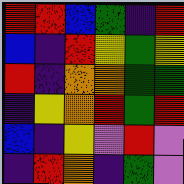[["red", "red", "blue", "green", "indigo", "red"], ["blue", "indigo", "red", "yellow", "green", "yellow"], ["red", "indigo", "orange", "orange", "green", "green"], ["indigo", "yellow", "orange", "red", "green", "red"], ["blue", "indigo", "yellow", "violet", "red", "violet"], ["indigo", "red", "orange", "indigo", "green", "violet"]]